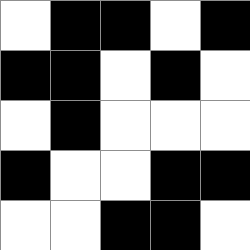[["white", "black", "black", "white", "black"], ["black", "black", "white", "black", "white"], ["white", "black", "white", "white", "white"], ["black", "white", "white", "black", "black"], ["white", "white", "black", "black", "white"]]